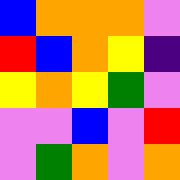[["blue", "orange", "orange", "orange", "violet"], ["red", "blue", "orange", "yellow", "indigo"], ["yellow", "orange", "yellow", "green", "violet"], ["violet", "violet", "blue", "violet", "red"], ["violet", "green", "orange", "violet", "orange"]]